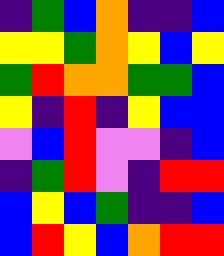[["indigo", "green", "blue", "orange", "indigo", "indigo", "blue"], ["yellow", "yellow", "green", "orange", "yellow", "blue", "yellow"], ["green", "red", "orange", "orange", "green", "green", "blue"], ["yellow", "indigo", "red", "indigo", "yellow", "blue", "blue"], ["violet", "blue", "red", "violet", "violet", "indigo", "blue"], ["indigo", "green", "red", "violet", "indigo", "red", "red"], ["blue", "yellow", "blue", "green", "indigo", "indigo", "blue"], ["blue", "red", "yellow", "blue", "orange", "red", "red"]]